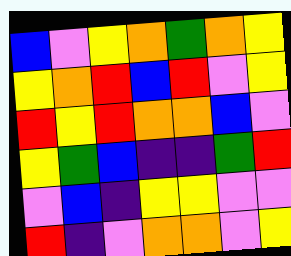[["blue", "violet", "yellow", "orange", "green", "orange", "yellow"], ["yellow", "orange", "red", "blue", "red", "violet", "yellow"], ["red", "yellow", "red", "orange", "orange", "blue", "violet"], ["yellow", "green", "blue", "indigo", "indigo", "green", "red"], ["violet", "blue", "indigo", "yellow", "yellow", "violet", "violet"], ["red", "indigo", "violet", "orange", "orange", "violet", "yellow"]]